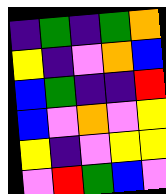[["indigo", "green", "indigo", "green", "orange"], ["yellow", "indigo", "violet", "orange", "blue"], ["blue", "green", "indigo", "indigo", "red"], ["blue", "violet", "orange", "violet", "yellow"], ["yellow", "indigo", "violet", "yellow", "yellow"], ["violet", "red", "green", "blue", "violet"]]